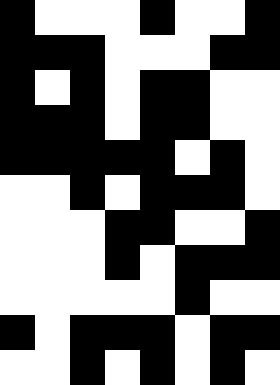[["black", "white", "white", "white", "black", "white", "white", "black"], ["black", "black", "black", "white", "white", "white", "black", "black"], ["black", "white", "black", "white", "black", "black", "white", "white"], ["black", "black", "black", "white", "black", "black", "white", "white"], ["black", "black", "black", "black", "black", "white", "black", "white"], ["white", "white", "black", "white", "black", "black", "black", "white"], ["white", "white", "white", "black", "black", "white", "white", "black"], ["white", "white", "white", "black", "white", "black", "black", "black"], ["white", "white", "white", "white", "white", "black", "white", "white"], ["black", "white", "black", "black", "black", "white", "black", "black"], ["white", "white", "black", "white", "black", "white", "black", "white"]]